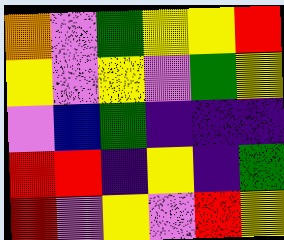[["orange", "violet", "green", "yellow", "yellow", "red"], ["yellow", "violet", "yellow", "violet", "green", "yellow"], ["violet", "blue", "green", "indigo", "indigo", "indigo"], ["red", "red", "indigo", "yellow", "indigo", "green"], ["red", "violet", "yellow", "violet", "red", "yellow"]]